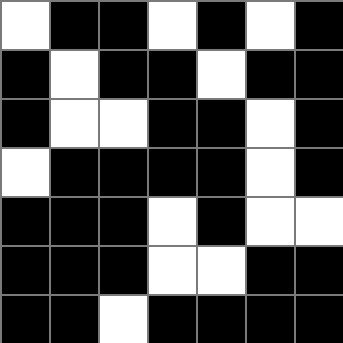[["white", "black", "black", "white", "black", "white", "black"], ["black", "white", "black", "black", "white", "black", "black"], ["black", "white", "white", "black", "black", "white", "black"], ["white", "black", "black", "black", "black", "white", "black"], ["black", "black", "black", "white", "black", "white", "white"], ["black", "black", "black", "white", "white", "black", "black"], ["black", "black", "white", "black", "black", "black", "black"]]